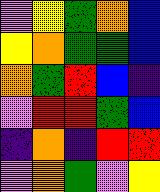[["violet", "yellow", "green", "orange", "blue"], ["yellow", "orange", "green", "green", "blue"], ["orange", "green", "red", "blue", "indigo"], ["violet", "red", "red", "green", "blue"], ["indigo", "orange", "indigo", "red", "red"], ["violet", "orange", "green", "violet", "yellow"]]